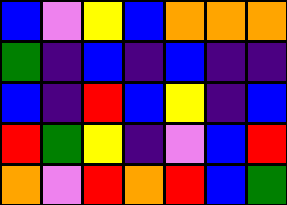[["blue", "violet", "yellow", "blue", "orange", "orange", "orange"], ["green", "indigo", "blue", "indigo", "blue", "indigo", "indigo"], ["blue", "indigo", "red", "blue", "yellow", "indigo", "blue"], ["red", "green", "yellow", "indigo", "violet", "blue", "red"], ["orange", "violet", "red", "orange", "red", "blue", "green"]]